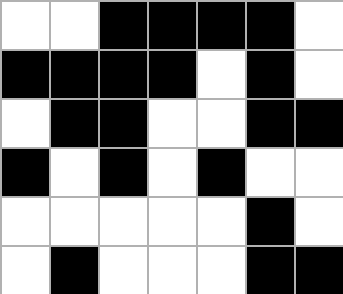[["white", "white", "black", "black", "black", "black", "white"], ["black", "black", "black", "black", "white", "black", "white"], ["white", "black", "black", "white", "white", "black", "black"], ["black", "white", "black", "white", "black", "white", "white"], ["white", "white", "white", "white", "white", "black", "white"], ["white", "black", "white", "white", "white", "black", "black"]]